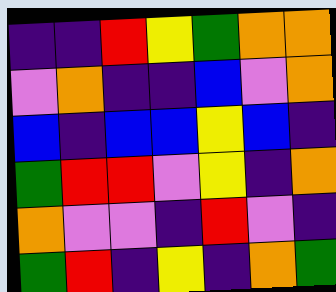[["indigo", "indigo", "red", "yellow", "green", "orange", "orange"], ["violet", "orange", "indigo", "indigo", "blue", "violet", "orange"], ["blue", "indigo", "blue", "blue", "yellow", "blue", "indigo"], ["green", "red", "red", "violet", "yellow", "indigo", "orange"], ["orange", "violet", "violet", "indigo", "red", "violet", "indigo"], ["green", "red", "indigo", "yellow", "indigo", "orange", "green"]]